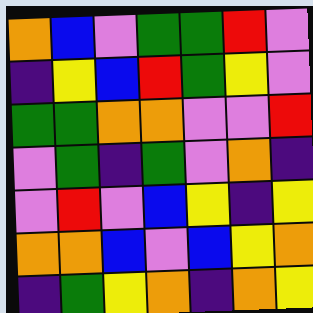[["orange", "blue", "violet", "green", "green", "red", "violet"], ["indigo", "yellow", "blue", "red", "green", "yellow", "violet"], ["green", "green", "orange", "orange", "violet", "violet", "red"], ["violet", "green", "indigo", "green", "violet", "orange", "indigo"], ["violet", "red", "violet", "blue", "yellow", "indigo", "yellow"], ["orange", "orange", "blue", "violet", "blue", "yellow", "orange"], ["indigo", "green", "yellow", "orange", "indigo", "orange", "yellow"]]